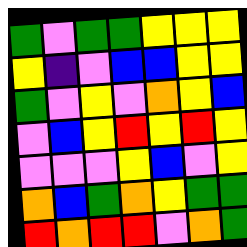[["green", "violet", "green", "green", "yellow", "yellow", "yellow"], ["yellow", "indigo", "violet", "blue", "blue", "yellow", "yellow"], ["green", "violet", "yellow", "violet", "orange", "yellow", "blue"], ["violet", "blue", "yellow", "red", "yellow", "red", "yellow"], ["violet", "violet", "violet", "yellow", "blue", "violet", "yellow"], ["orange", "blue", "green", "orange", "yellow", "green", "green"], ["red", "orange", "red", "red", "violet", "orange", "green"]]